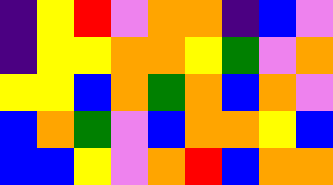[["indigo", "yellow", "red", "violet", "orange", "orange", "indigo", "blue", "violet"], ["indigo", "yellow", "yellow", "orange", "orange", "yellow", "green", "violet", "orange"], ["yellow", "yellow", "blue", "orange", "green", "orange", "blue", "orange", "violet"], ["blue", "orange", "green", "violet", "blue", "orange", "orange", "yellow", "blue"], ["blue", "blue", "yellow", "violet", "orange", "red", "blue", "orange", "orange"]]